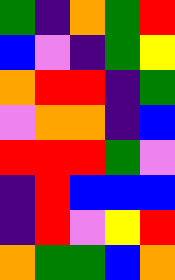[["green", "indigo", "orange", "green", "red"], ["blue", "violet", "indigo", "green", "yellow"], ["orange", "red", "red", "indigo", "green"], ["violet", "orange", "orange", "indigo", "blue"], ["red", "red", "red", "green", "violet"], ["indigo", "red", "blue", "blue", "blue"], ["indigo", "red", "violet", "yellow", "red"], ["orange", "green", "green", "blue", "orange"]]